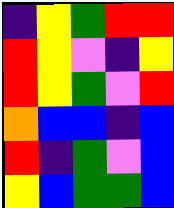[["indigo", "yellow", "green", "red", "red"], ["red", "yellow", "violet", "indigo", "yellow"], ["red", "yellow", "green", "violet", "red"], ["orange", "blue", "blue", "indigo", "blue"], ["red", "indigo", "green", "violet", "blue"], ["yellow", "blue", "green", "green", "blue"]]